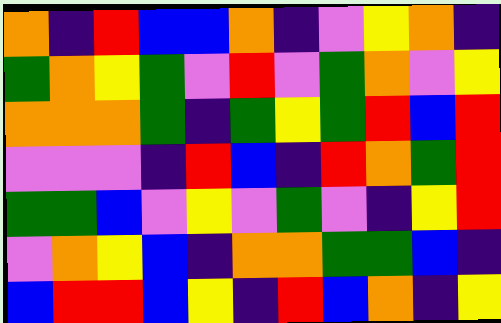[["orange", "indigo", "red", "blue", "blue", "orange", "indigo", "violet", "yellow", "orange", "indigo"], ["green", "orange", "yellow", "green", "violet", "red", "violet", "green", "orange", "violet", "yellow"], ["orange", "orange", "orange", "green", "indigo", "green", "yellow", "green", "red", "blue", "red"], ["violet", "violet", "violet", "indigo", "red", "blue", "indigo", "red", "orange", "green", "red"], ["green", "green", "blue", "violet", "yellow", "violet", "green", "violet", "indigo", "yellow", "red"], ["violet", "orange", "yellow", "blue", "indigo", "orange", "orange", "green", "green", "blue", "indigo"], ["blue", "red", "red", "blue", "yellow", "indigo", "red", "blue", "orange", "indigo", "yellow"]]